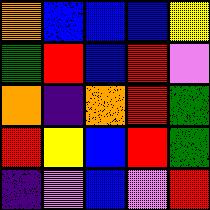[["orange", "blue", "blue", "blue", "yellow"], ["green", "red", "blue", "red", "violet"], ["orange", "indigo", "orange", "red", "green"], ["red", "yellow", "blue", "red", "green"], ["indigo", "violet", "blue", "violet", "red"]]